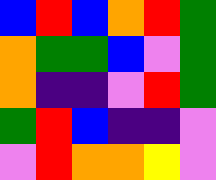[["blue", "red", "blue", "orange", "red", "green"], ["orange", "green", "green", "blue", "violet", "green"], ["orange", "indigo", "indigo", "violet", "red", "green"], ["green", "red", "blue", "indigo", "indigo", "violet"], ["violet", "red", "orange", "orange", "yellow", "violet"]]